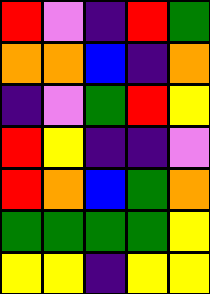[["red", "violet", "indigo", "red", "green"], ["orange", "orange", "blue", "indigo", "orange"], ["indigo", "violet", "green", "red", "yellow"], ["red", "yellow", "indigo", "indigo", "violet"], ["red", "orange", "blue", "green", "orange"], ["green", "green", "green", "green", "yellow"], ["yellow", "yellow", "indigo", "yellow", "yellow"]]